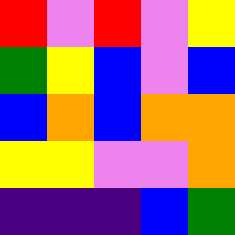[["red", "violet", "red", "violet", "yellow"], ["green", "yellow", "blue", "violet", "blue"], ["blue", "orange", "blue", "orange", "orange"], ["yellow", "yellow", "violet", "violet", "orange"], ["indigo", "indigo", "indigo", "blue", "green"]]